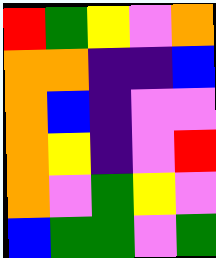[["red", "green", "yellow", "violet", "orange"], ["orange", "orange", "indigo", "indigo", "blue"], ["orange", "blue", "indigo", "violet", "violet"], ["orange", "yellow", "indigo", "violet", "red"], ["orange", "violet", "green", "yellow", "violet"], ["blue", "green", "green", "violet", "green"]]